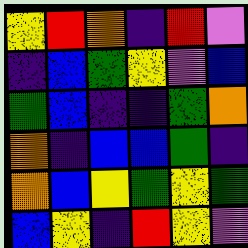[["yellow", "red", "orange", "indigo", "red", "violet"], ["indigo", "blue", "green", "yellow", "violet", "blue"], ["green", "blue", "indigo", "indigo", "green", "orange"], ["orange", "indigo", "blue", "blue", "green", "indigo"], ["orange", "blue", "yellow", "green", "yellow", "green"], ["blue", "yellow", "indigo", "red", "yellow", "violet"]]